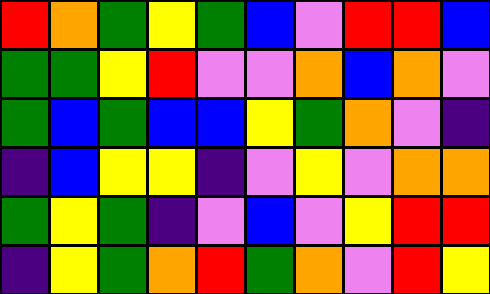[["red", "orange", "green", "yellow", "green", "blue", "violet", "red", "red", "blue"], ["green", "green", "yellow", "red", "violet", "violet", "orange", "blue", "orange", "violet"], ["green", "blue", "green", "blue", "blue", "yellow", "green", "orange", "violet", "indigo"], ["indigo", "blue", "yellow", "yellow", "indigo", "violet", "yellow", "violet", "orange", "orange"], ["green", "yellow", "green", "indigo", "violet", "blue", "violet", "yellow", "red", "red"], ["indigo", "yellow", "green", "orange", "red", "green", "orange", "violet", "red", "yellow"]]